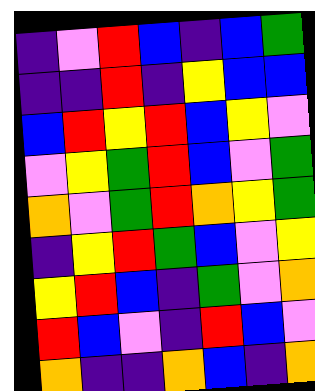[["indigo", "violet", "red", "blue", "indigo", "blue", "green"], ["indigo", "indigo", "red", "indigo", "yellow", "blue", "blue"], ["blue", "red", "yellow", "red", "blue", "yellow", "violet"], ["violet", "yellow", "green", "red", "blue", "violet", "green"], ["orange", "violet", "green", "red", "orange", "yellow", "green"], ["indigo", "yellow", "red", "green", "blue", "violet", "yellow"], ["yellow", "red", "blue", "indigo", "green", "violet", "orange"], ["red", "blue", "violet", "indigo", "red", "blue", "violet"], ["orange", "indigo", "indigo", "orange", "blue", "indigo", "orange"]]